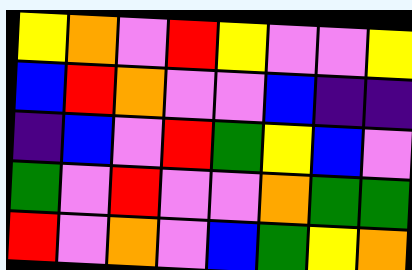[["yellow", "orange", "violet", "red", "yellow", "violet", "violet", "yellow"], ["blue", "red", "orange", "violet", "violet", "blue", "indigo", "indigo"], ["indigo", "blue", "violet", "red", "green", "yellow", "blue", "violet"], ["green", "violet", "red", "violet", "violet", "orange", "green", "green"], ["red", "violet", "orange", "violet", "blue", "green", "yellow", "orange"]]